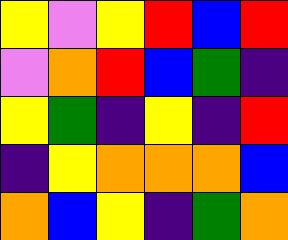[["yellow", "violet", "yellow", "red", "blue", "red"], ["violet", "orange", "red", "blue", "green", "indigo"], ["yellow", "green", "indigo", "yellow", "indigo", "red"], ["indigo", "yellow", "orange", "orange", "orange", "blue"], ["orange", "blue", "yellow", "indigo", "green", "orange"]]